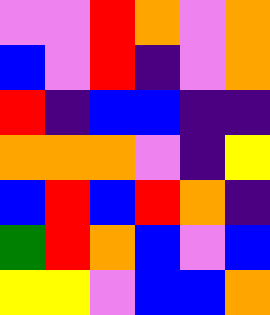[["violet", "violet", "red", "orange", "violet", "orange"], ["blue", "violet", "red", "indigo", "violet", "orange"], ["red", "indigo", "blue", "blue", "indigo", "indigo"], ["orange", "orange", "orange", "violet", "indigo", "yellow"], ["blue", "red", "blue", "red", "orange", "indigo"], ["green", "red", "orange", "blue", "violet", "blue"], ["yellow", "yellow", "violet", "blue", "blue", "orange"]]